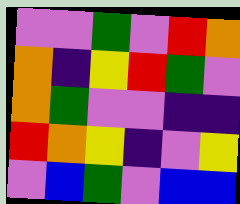[["violet", "violet", "green", "violet", "red", "orange"], ["orange", "indigo", "yellow", "red", "green", "violet"], ["orange", "green", "violet", "violet", "indigo", "indigo"], ["red", "orange", "yellow", "indigo", "violet", "yellow"], ["violet", "blue", "green", "violet", "blue", "blue"]]